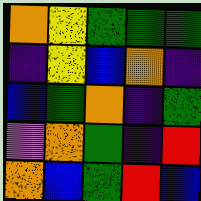[["orange", "yellow", "green", "green", "green"], ["indigo", "yellow", "blue", "orange", "indigo"], ["blue", "green", "orange", "indigo", "green"], ["violet", "orange", "green", "indigo", "red"], ["orange", "blue", "green", "red", "blue"]]